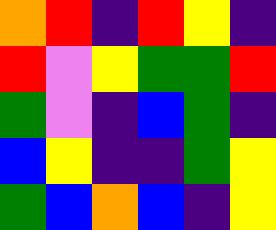[["orange", "red", "indigo", "red", "yellow", "indigo"], ["red", "violet", "yellow", "green", "green", "red"], ["green", "violet", "indigo", "blue", "green", "indigo"], ["blue", "yellow", "indigo", "indigo", "green", "yellow"], ["green", "blue", "orange", "blue", "indigo", "yellow"]]